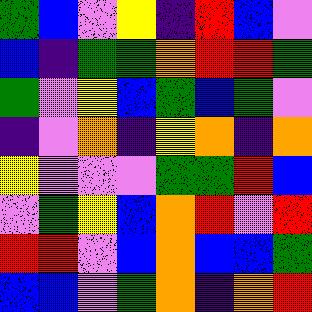[["green", "blue", "violet", "yellow", "indigo", "red", "blue", "violet"], ["blue", "indigo", "green", "green", "orange", "red", "red", "green"], ["green", "violet", "yellow", "blue", "green", "blue", "green", "violet"], ["indigo", "violet", "orange", "indigo", "yellow", "orange", "indigo", "orange"], ["yellow", "violet", "violet", "violet", "green", "green", "red", "blue"], ["violet", "green", "yellow", "blue", "orange", "red", "violet", "red"], ["red", "red", "violet", "blue", "orange", "blue", "blue", "green"], ["blue", "blue", "violet", "green", "orange", "indigo", "orange", "red"]]